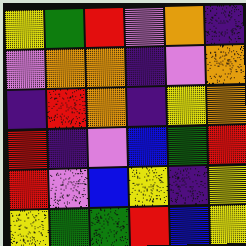[["yellow", "green", "red", "violet", "orange", "indigo"], ["violet", "orange", "orange", "indigo", "violet", "orange"], ["indigo", "red", "orange", "indigo", "yellow", "orange"], ["red", "indigo", "violet", "blue", "green", "red"], ["red", "violet", "blue", "yellow", "indigo", "yellow"], ["yellow", "green", "green", "red", "blue", "yellow"]]